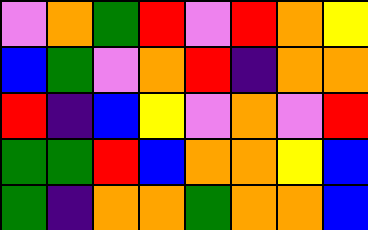[["violet", "orange", "green", "red", "violet", "red", "orange", "yellow"], ["blue", "green", "violet", "orange", "red", "indigo", "orange", "orange"], ["red", "indigo", "blue", "yellow", "violet", "orange", "violet", "red"], ["green", "green", "red", "blue", "orange", "orange", "yellow", "blue"], ["green", "indigo", "orange", "orange", "green", "orange", "orange", "blue"]]